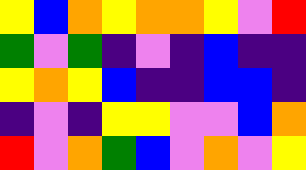[["yellow", "blue", "orange", "yellow", "orange", "orange", "yellow", "violet", "red"], ["green", "violet", "green", "indigo", "violet", "indigo", "blue", "indigo", "indigo"], ["yellow", "orange", "yellow", "blue", "indigo", "indigo", "blue", "blue", "indigo"], ["indigo", "violet", "indigo", "yellow", "yellow", "violet", "violet", "blue", "orange"], ["red", "violet", "orange", "green", "blue", "violet", "orange", "violet", "yellow"]]